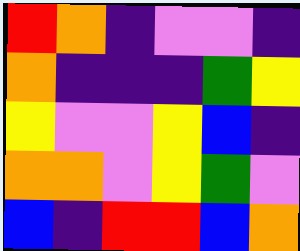[["red", "orange", "indigo", "violet", "violet", "indigo"], ["orange", "indigo", "indigo", "indigo", "green", "yellow"], ["yellow", "violet", "violet", "yellow", "blue", "indigo"], ["orange", "orange", "violet", "yellow", "green", "violet"], ["blue", "indigo", "red", "red", "blue", "orange"]]